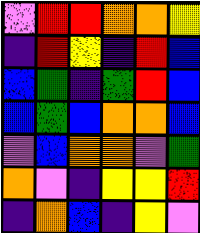[["violet", "red", "red", "orange", "orange", "yellow"], ["indigo", "red", "yellow", "indigo", "red", "blue"], ["blue", "green", "indigo", "green", "red", "blue"], ["blue", "green", "blue", "orange", "orange", "blue"], ["violet", "blue", "orange", "orange", "violet", "green"], ["orange", "violet", "indigo", "yellow", "yellow", "red"], ["indigo", "orange", "blue", "indigo", "yellow", "violet"]]